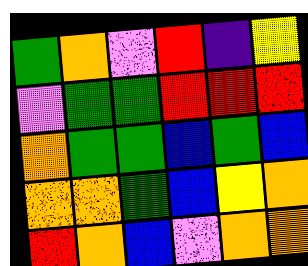[["green", "orange", "violet", "red", "indigo", "yellow"], ["violet", "green", "green", "red", "red", "red"], ["orange", "green", "green", "blue", "green", "blue"], ["orange", "orange", "green", "blue", "yellow", "orange"], ["red", "orange", "blue", "violet", "orange", "orange"]]